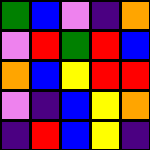[["green", "blue", "violet", "indigo", "orange"], ["violet", "red", "green", "red", "blue"], ["orange", "blue", "yellow", "red", "red"], ["violet", "indigo", "blue", "yellow", "orange"], ["indigo", "red", "blue", "yellow", "indigo"]]